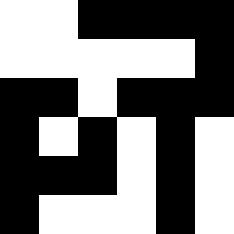[["white", "white", "black", "black", "black", "black"], ["white", "white", "white", "white", "white", "black"], ["black", "black", "white", "black", "black", "black"], ["black", "white", "black", "white", "black", "white"], ["black", "black", "black", "white", "black", "white"], ["black", "white", "white", "white", "black", "white"]]